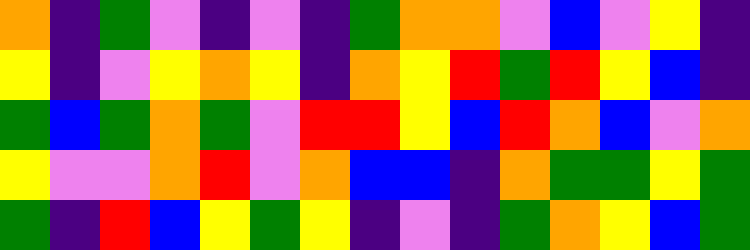[["orange", "indigo", "green", "violet", "indigo", "violet", "indigo", "green", "orange", "orange", "violet", "blue", "violet", "yellow", "indigo"], ["yellow", "indigo", "violet", "yellow", "orange", "yellow", "indigo", "orange", "yellow", "red", "green", "red", "yellow", "blue", "indigo"], ["green", "blue", "green", "orange", "green", "violet", "red", "red", "yellow", "blue", "red", "orange", "blue", "violet", "orange"], ["yellow", "violet", "violet", "orange", "red", "violet", "orange", "blue", "blue", "indigo", "orange", "green", "green", "yellow", "green"], ["green", "indigo", "red", "blue", "yellow", "green", "yellow", "indigo", "violet", "indigo", "green", "orange", "yellow", "blue", "green"]]